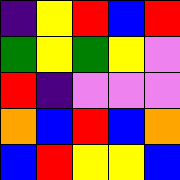[["indigo", "yellow", "red", "blue", "red"], ["green", "yellow", "green", "yellow", "violet"], ["red", "indigo", "violet", "violet", "violet"], ["orange", "blue", "red", "blue", "orange"], ["blue", "red", "yellow", "yellow", "blue"]]